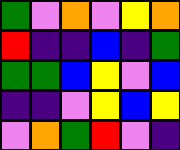[["green", "violet", "orange", "violet", "yellow", "orange"], ["red", "indigo", "indigo", "blue", "indigo", "green"], ["green", "green", "blue", "yellow", "violet", "blue"], ["indigo", "indigo", "violet", "yellow", "blue", "yellow"], ["violet", "orange", "green", "red", "violet", "indigo"]]